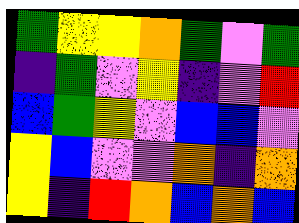[["green", "yellow", "yellow", "orange", "green", "violet", "green"], ["indigo", "green", "violet", "yellow", "indigo", "violet", "red"], ["blue", "green", "yellow", "violet", "blue", "blue", "violet"], ["yellow", "blue", "violet", "violet", "orange", "indigo", "orange"], ["yellow", "indigo", "red", "orange", "blue", "orange", "blue"]]